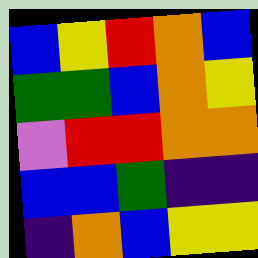[["blue", "yellow", "red", "orange", "blue"], ["green", "green", "blue", "orange", "yellow"], ["violet", "red", "red", "orange", "orange"], ["blue", "blue", "green", "indigo", "indigo"], ["indigo", "orange", "blue", "yellow", "yellow"]]